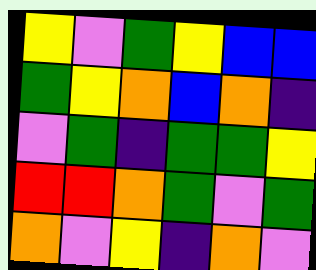[["yellow", "violet", "green", "yellow", "blue", "blue"], ["green", "yellow", "orange", "blue", "orange", "indigo"], ["violet", "green", "indigo", "green", "green", "yellow"], ["red", "red", "orange", "green", "violet", "green"], ["orange", "violet", "yellow", "indigo", "orange", "violet"]]